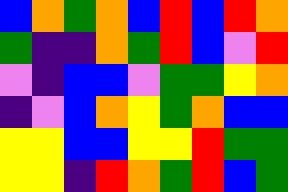[["blue", "orange", "green", "orange", "blue", "red", "blue", "red", "orange"], ["green", "indigo", "indigo", "orange", "green", "red", "blue", "violet", "red"], ["violet", "indigo", "blue", "blue", "violet", "green", "green", "yellow", "orange"], ["indigo", "violet", "blue", "orange", "yellow", "green", "orange", "blue", "blue"], ["yellow", "yellow", "blue", "blue", "yellow", "yellow", "red", "green", "green"], ["yellow", "yellow", "indigo", "red", "orange", "green", "red", "blue", "green"]]